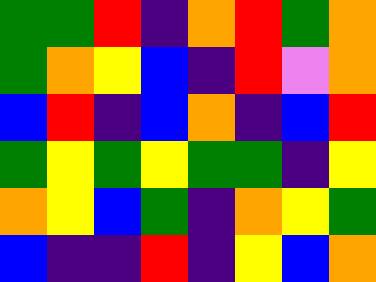[["green", "green", "red", "indigo", "orange", "red", "green", "orange"], ["green", "orange", "yellow", "blue", "indigo", "red", "violet", "orange"], ["blue", "red", "indigo", "blue", "orange", "indigo", "blue", "red"], ["green", "yellow", "green", "yellow", "green", "green", "indigo", "yellow"], ["orange", "yellow", "blue", "green", "indigo", "orange", "yellow", "green"], ["blue", "indigo", "indigo", "red", "indigo", "yellow", "blue", "orange"]]